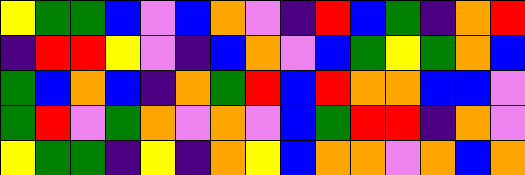[["yellow", "green", "green", "blue", "violet", "blue", "orange", "violet", "indigo", "red", "blue", "green", "indigo", "orange", "red"], ["indigo", "red", "red", "yellow", "violet", "indigo", "blue", "orange", "violet", "blue", "green", "yellow", "green", "orange", "blue"], ["green", "blue", "orange", "blue", "indigo", "orange", "green", "red", "blue", "red", "orange", "orange", "blue", "blue", "violet"], ["green", "red", "violet", "green", "orange", "violet", "orange", "violet", "blue", "green", "red", "red", "indigo", "orange", "violet"], ["yellow", "green", "green", "indigo", "yellow", "indigo", "orange", "yellow", "blue", "orange", "orange", "violet", "orange", "blue", "orange"]]